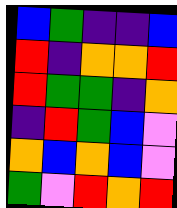[["blue", "green", "indigo", "indigo", "blue"], ["red", "indigo", "orange", "orange", "red"], ["red", "green", "green", "indigo", "orange"], ["indigo", "red", "green", "blue", "violet"], ["orange", "blue", "orange", "blue", "violet"], ["green", "violet", "red", "orange", "red"]]